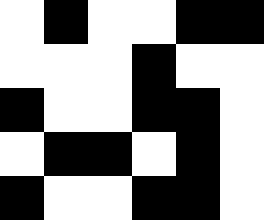[["white", "black", "white", "white", "black", "black"], ["white", "white", "white", "black", "white", "white"], ["black", "white", "white", "black", "black", "white"], ["white", "black", "black", "white", "black", "white"], ["black", "white", "white", "black", "black", "white"]]